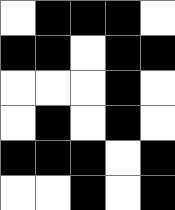[["white", "black", "black", "black", "white"], ["black", "black", "white", "black", "black"], ["white", "white", "white", "black", "white"], ["white", "black", "white", "black", "white"], ["black", "black", "black", "white", "black"], ["white", "white", "black", "white", "black"]]